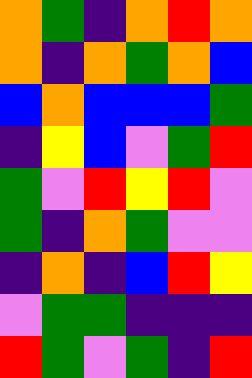[["orange", "green", "indigo", "orange", "red", "orange"], ["orange", "indigo", "orange", "green", "orange", "blue"], ["blue", "orange", "blue", "blue", "blue", "green"], ["indigo", "yellow", "blue", "violet", "green", "red"], ["green", "violet", "red", "yellow", "red", "violet"], ["green", "indigo", "orange", "green", "violet", "violet"], ["indigo", "orange", "indigo", "blue", "red", "yellow"], ["violet", "green", "green", "indigo", "indigo", "indigo"], ["red", "green", "violet", "green", "indigo", "red"]]